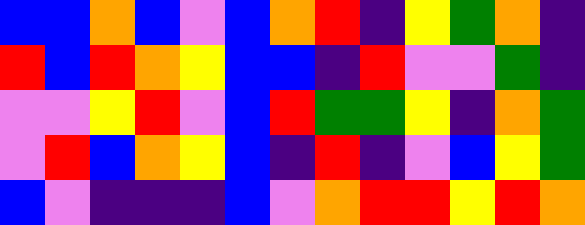[["blue", "blue", "orange", "blue", "violet", "blue", "orange", "red", "indigo", "yellow", "green", "orange", "indigo"], ["red", "blue", "red", "orange", "yellow", "blue", "blue", "indigo", "red", "violet", "violet", "green", "indigo"], ["violet", "violet", "yellow", "red", "violet", "blue", "red", "green", "green", "yellow", "indigo", "orange", "green"], ["violet", "red", "blue", "orange", "yellow", "blue", "indigo", "red", "indigo", "violet", "blue", "yellow", "green"], ["blue", "violet", "indigo", "indigo", "indigo", "blue", "violet", "orange", "red", "red", "yellow", "red", "orange"]]